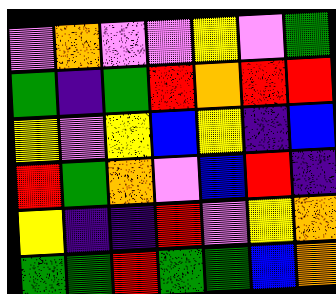[["violet", "orange", "violet", "violet", "yellow", "violet", "green"], ["green", "indigo", "green", "red", "orange", "red", "red"], ["yellow", "violet", "yellow", "blue", "yellow", "indigo", "blue"], ["red", "green", "orange", "violet", "blue", "red", "indigo"], ["yellow", "indigo", "indigo", "red", "violet", "yellow", "orange"], ["green", "green", "red", "green", "green", "blue", "orange"]]